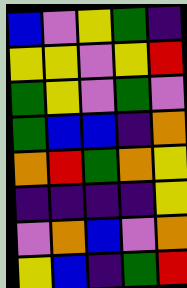[["blue", "violet", "yellow", "green", "indigo"], ["yellow", "yellow", "violet", "yellow", "red"], ["green", "yellow", "violet", "green", "violet"], ["green", "blue", "blue", "indigo", "orange"], ["orange", "red", "green", "orange", "yellow"], ["indigo", "indigo", "indigo", "indigo", "yellow"], ["violet", "orange", "blue", "violet", "orange"], ["yellow", "blue", "indigo", "green", "red"]]